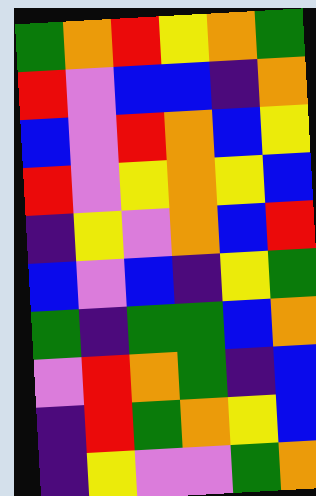[["green", "orange", "red", "yellow", "orange", "green"], ["red", "violet", "blue", "blue", "indigo", "orange"], ["blue", "violet", "red", "orange", "blue", "yellow"], ["red", "violet", "yellow", "orange", "yellow", "blue"], ["indigo", "yellow", "violet", "orange", "blue", "red"], ["blue", "violet", "blue", "indigo", "yellow", "green"], ["green", "indigo", "green", "green", "blue", "orange"], ["violet", "red", "orange", "green", "indigo", "blue"], ["indigo", "red", "green", "orange", "yellow", "blue"], ["indigo", "yellow", "violet", "violet", "green", "orange"]]